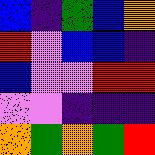[["blue", "indigo", "green", "blue", "orange"], ["red", "violet", "blue", "blue", "indigo"], ["blue", "violet", "violet", "red", "red"], ["violet", "violet", "indigo", "indigo", "indigo"], ["orange", "green", "orange", "green", "red"]]